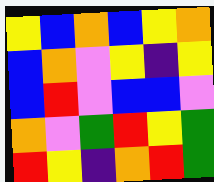[["yellow", "blue", "orange", "blue", "yellow", "orange"], ["blue", "orange", "violet", "yellow", "indigo", "yellow"], ["blue", "red", "violet", "blue", "blue", "violet"], ["orange", "violet", "green", "red", "yellow", "green"], ["red", "yellow", "indigo", "orange", "red", "green"]]